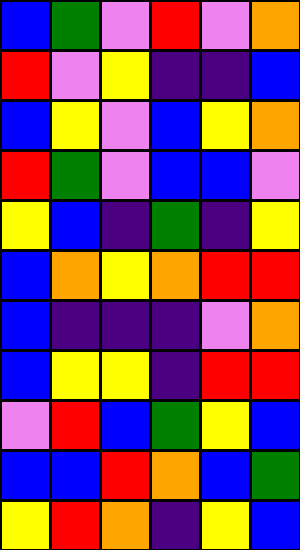[["blue", "green", "violet", "red", "violet", "orange"], ["red", "violet", "yellow", "indigo", "indigo", "blue"], ["blue", "yellow", "violet", "blue", "yellow", "orange"], ["red", "green", "violet", "blue", "blue", "violet"], ["yellow", "blue", "indigo", "green", "indigo", "yellow"], ["blue", "orange", "yellow", "orange", "red", "red"], ["blue", "indigo", "indigo", "indigo", "violet", "orange"], ["blue", "yellow", "yellow", "indigo", "red", "red"], ["violet", "red", "blue", "green", "yellow", "blue"], ["blue", "blue", "red", "orange", "blue", "green"], ["yellow", "red", "orange", "indigo", "yellow", "blue"]]